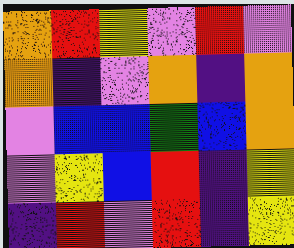[["orange", "red", "yellow", "violet", "red", "violet"], ["orange", "indigo", "violet", "orange", "indigo", "orange"], ["violet", "blue", "blue", "green", "blue", "orange"], ["violet", "yellow", "blue", "red", "indigo", "yellow"], ["indigo", "red", "violet", "red", "indigo", "yellow"]]